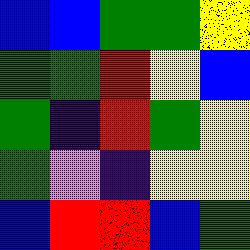[["blue", "blue", "green", "green", "yellow"], ["green", "green", "red", "yellow", "blue"], ["green", "indigo", "red", "green", "yellow"], ["green", "violet", "indigo", "yellow", "yellow"], ["blue", "red", "red", "blue", "green"]]